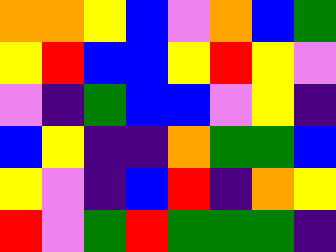[["orange", "orange", "yellow", "blue", "violet", "orange", "blue", "green"], ["yellow", "red", "blue", "blue", "yellow", "red", "yellow", "violet"], ["violet", "indigo", "green", "blue", "blue", "violet", "yellow", "indigo"], ["blue", "yellow", "indigo", "indigo", "orange", "green", "green", "blue"], ["yellow", "violet", "indigo", "blue", "red", "indigo", "orange", "yellow"], ["red", "violet", "green", "red", "green", "green", "green", "indigo"]]